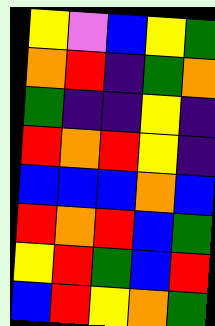[["yellow", "violet", "blue", "yellow", "green"], ["orange", "red", "indigo", "green", "orange"], ["green", "indigo", "indigo", "yellow", "indigo"], ["red", "orange", "red", "yellow", "indigo"], ["blue", "blue", "blue", "orange", "blue"], ["red", "orange", "red", "blue", "green"], ["yellow", "red", "green", "blue", "red"], ["blue", "red", "yellow", "orange", "green"]]